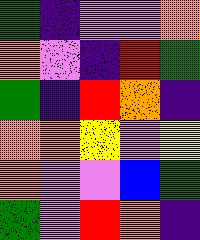[["green", "indigo", "violet", "violet", "orange"], ["orange", "violet", "indigo", "red", "green"], ["green", "indigo", "red", "orange", "indigo"], ["orange", "orange", "yellow", "violet", "yellow"], ["orange", "violet", "violet", "blue", "green"], ["green", "violet", "red", "orange", "indigo"]]